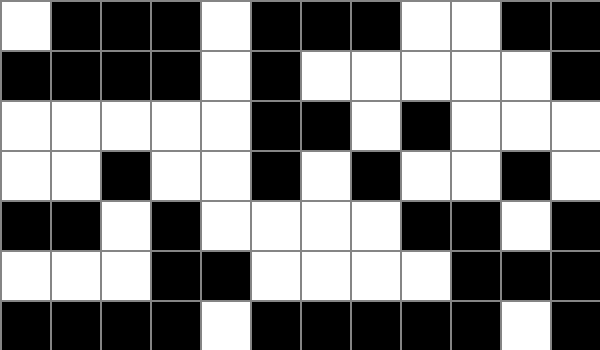[["white", "black", "black", "black", "white", "black", "black", "black", "white", "white", "black", "black"], ["black", "black", "black", "black", "white", "black", "white", "white", "white", "white", "white", "black"], ["white", "white", "white", "white", "white", "black", "black", "white", "black", "white", "white", "white"], ["white", "white", "black", "white", "white", "black", "white", "black", "white", "white", "black", "white"], ["black", "black", "white", "black", "white", "white", "white", "white", "black", "black", "white", "black"], ["white", "white", "white", "black", "black", "white", "white", "white", "white", "black", "black", "black"], ["black", "black", "black", "black", "white", "black", "black", "black", "black", "black", "white", "black"]]